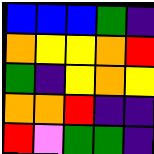[["blue", "blue", "blue", "green", "indigo"], ["orange", "yellow", "yellow", "orange", "red"], ["green", "indigo", "yellow", "orange", "yellow"], ["orange", "orange", "red", "indigo", "indigo"], ["red", "violet", "green", "green", "indigo"]]